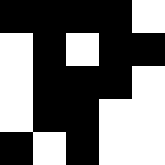[["black", "black", "black", "black", "white"], ["white", "black", "white", "black", "black"], ["white", "black", "black", "black", "white"], ["white", "black", "black", "white", "white"], ["black", "white", "black", "white", "white"]]